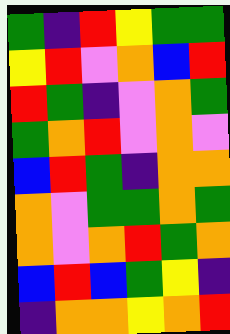[["green", "indigo", "red", "yellow", "green", "green"], ["yellow", "red", "violet", "orange", "blue", "red"], ["red", "green", "indigo", "violet", "orange", "green"], ["green", "orange", "red", "violet", "orange", "violet"], ["blue", "red", "green", "indigo", "orange", "orange"], ["orange", "violet", "green", "green", "orange", "green"], ["orange", "violet", "orange", "red", "green", "orange"], ["blue", "red", "blue", "green", "yellow", "indigo"], ["indigo", "orange", "orange", "yellow", "orange", "red"]]